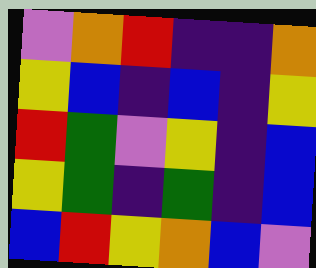[["violet", "orange", "red", "indigo", "indigo", "orange"], ["yellow", "blue", "indigo", "blue", "indigo", "yellow"], ["red", "green", "violet", "yellow", "indigo", "blue"], ["yellow", "green", "indigo", "green", "indigo", "blue"], ["blue", "red", "yellow", "orange", "blue", "violet"]]